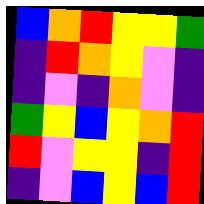[["blue", "orange", "red", "yellow", "yellow", "green"], ["indigo", "red", "orange", "yellow", "violet", "indigo"], ["indigo", "violet", "indigo", "orange", "violet", "indigo"], ["green", "yellow", "blue", "yellow", "orange", "red"], ["red", "violet", "yellow", "yellow", "indigo", "red"], ["indigo", "violet", "blue", "yellow", "blue", "red"]]